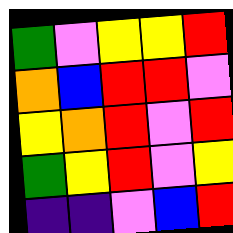[["green", "violet", "yellow", "yellow", "red"], ["orange", "blue", "red", "red", "violet"], ["yellow", "orange", "red", "violet", "red"], ["green", "yellow", "red", "violet", "yellow"], ["indigo", "indigo", "violet", "blue", "red"]]